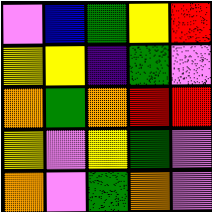[["violet", "blue", "green", "yellow", "red"], ["yellow", "yellow", "indigo", "green", "violet"], ["orange", "green", "orange", "red", "red"], ["yellow", "violet", "yellow", "green", "violet"], ["orange", "violet", "green", "orange", "violet"]]